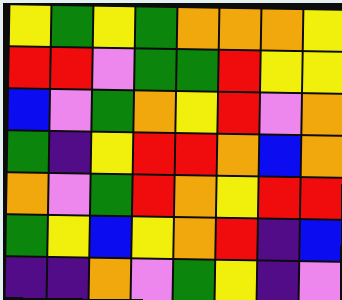[["yellow", "green", "yellow", "green", "orange", "orange", "orange", "yellow"], ["red", "red", "violet", "green", "green", "red", "yellow", "yellow"], ["blue", "violet", "green", "orange", "yellow", "red", "violet", "orange"], ["green", "indigo", "yellow", "red", "red", "orange", "blue", "orange"], ["orange", "violet", "green", "red", "orange", "yellow", "red", "red"], ["green", "yellow", "blue", "yellow", "orange", "red", "indigo", "blue"], ["indigo", "indigo", "orange", "violet", "green", "yellow", "indigo", "violet"]]